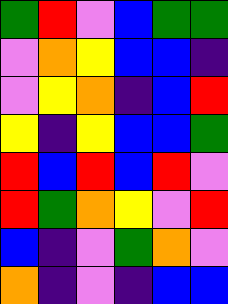[["green", "red", "violet", "blue", "green", "green"], ["violet", "orange", "yellow", "blue", "blue", "indigo"], ["violet", "yellow", "orange", "indigo", "blue", "red"], ["yellow", "indigo", "yellow", "blue", "blue", "green"], ["red", "blue", "red", "blue", "red", "violet"], ["red", "green", "orange", "yellow", "violet", "red"], ["blue", "indigo", "violet", "green", "orange", "violet"], ["orange", "indigo", "violet", "indigo", "blue", "blue"]]